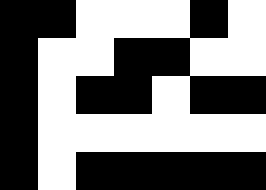[["black", "black", "white", "white", "white", "black", "white"], ["black", "white", "white", "black", "black", "white", "white"], ["black", "white", "black", "black", "white", "black", "black"], ["black", "white", "white", "white", "white", "white", "white"], ["black", "white", "black", "black", "black", "black", "black"]]